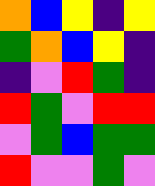[["orange", "blue", "yellow", "indigo", "yellow"], ["green", "orange", "blue", "yellow", "indigo"], ["indigo", "violet", "red", "green", "indigo"], ["red", "green", "violet", "red", "red"], ["violet", "green", "blue", "green", "green"], ["red", "violet", "violet", "green", "violet"]]